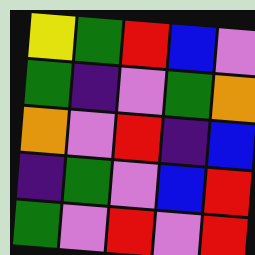[["yellow", "green", "red", "blue", "violet"], ["green", "indigo", "violet", "green", "orange"], ["orange", "violet", "red", "indigo", "blue"], ["indigo", "green", "violet", "blue", "red"], ["green", "violet", "red", "violet", "red"]]